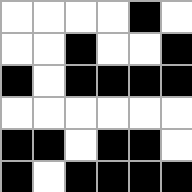[["white", "white", "white", "white", "black", "white"], ["white", "white", "black", "white", "white", "black"], ["black", "white", "black", "black", "black", "black"], ["white", "white", "white", "white", "white", "white"], ["black", "black", "white", "black", "black", "white"], ["black", "white", "black", "black", "black", "black"]]